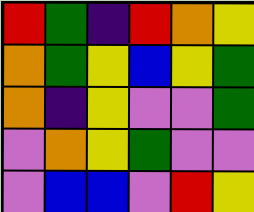[["red", "green", "indigo", "red", "orange", "yellow"], ["orange", "green", "yellow", "blue", "yellow", "green"], ["orange", "indigo", "yellow", "violet", "violet", "green"], ["violet", "orange", "yellow", "green", "violet", "violet"], ["violet", "blue", "blue", "violet", "red", "yellow"]]